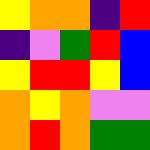[["yellow", "orange", "orange", "indigo", "red"], ["indigo", "violet", "green", "red", "blue"], ["yellow", "red", "red", "yellow", "blue"], ["orange", "yellow", "orange", "violet", "violet"], ["orange", "red", "orange", "green", "green"]]